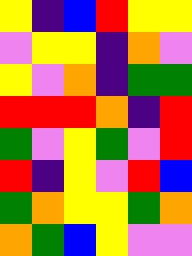[["yellow", "indigo", "blue", "red", "yellow", "yellow"], ["violet", "yellow", "yellow", "indigo", "orange", "violet"], ["yellow", "violet", "orange", "indigo", "green", "green"], ["red", "red", "red", "orange", "indigo", "red"], ["green", "violet", "yellow", "green", "violet", "red"], ["red", "indigo", "yellow", "violet", "red", "blue"], ["green", "orange", "yellow", "yellow", "green", "orange"], ["orange", "green", "blue", "yellow", "violet", "violet"]]